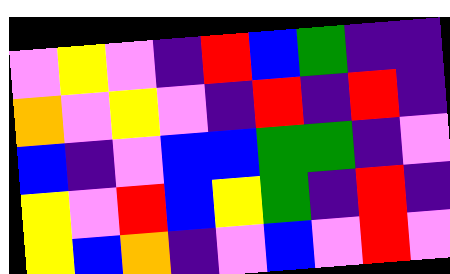[["violet", "yellow", "violet", "indigo", "red", "blue", "green", "indigo", "indigo"], ["orange", "violet", "yellow", "violet", "indigo", "red", "indigo", "red", "indigo"], ["blue", "indigo", "violet", "blue", "blue", "green", "green", "indigo", "violet"], ["yellow", "violet", "red", "blue", "yellow", "green", "indigo", "red", "indigo"], ["yellow", "blue", "orange", "indigo", "violet", "blue", "violet", "red", "violet"]]